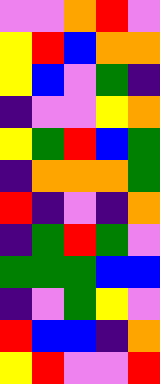[["violet", "violet", "orange", "red", "violet"], ["yellow", "red", "blue", "orange", "orange"], ["yellow", "blue", "violet", "green", "indigo"], ["indigo", "violet", "violet", "yellow", "orange"], ["yellow", "green", "red", "blue", "green"], ["indigo", "orange", "orange", "orange", "green"], ["red", "indigo", "violet", "indigo", "orange"], ["indigo", "green", "red", "green", "violet"], ["green", "green", "green", "blue", "blue"], ["indigo", "violet", "green", "yellow", "violet"], ["red", "blue", "blue", "indigo", "orange"], ["yellow", "red", "violet", "violet", "red"]]